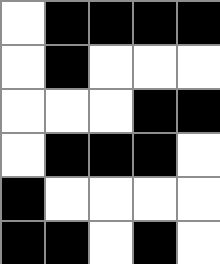[["white", "black", "black", "black", "black"], ["white", "black", "white", "white", "white"], ["white", "white", "white", "black", "black"], ["white", "black", "black", "black", "white"], ["black", "white", "white", "white", "white"], ["black", "black", "white", "black", "white"]]